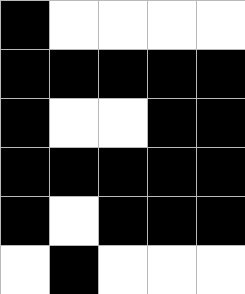[["black", "white", "white", "white", "white"], ["black", "black", "black", "black", "black"], ["black", "white", "white", "black", "black"], ["black", "black", "black", "black", "black"], ["black", "white", "black", "black", "black"], ["white", "black", "white", "white", "white"]]